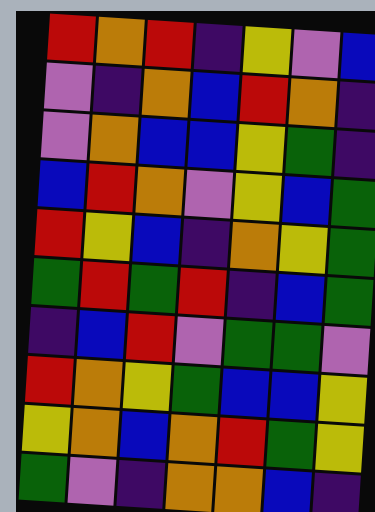[["red", "orange", "red", "indigo", "yellow", "violet", "blue"], ["violet", "indigo", "orange", "blue", "red", "orange", "indigo"], ["violet", "orange", "blue", "blue", "yellow", "green", "indigo"], ["blue", "red", "orange", "violet", "yellow", "blue", "green"], ["red", "yellow", "blue", "indigo", "orange", "yellow", "green"], ["green", "red", "green", "red", "indigo", "blue", "green"], ["indigo", "blue", "red", "violet", "green", "green", "violet"], ["red", "orange", "yellow", "green", "blue", "blue", "yellow"], ["yellow", "orange", "blue", "orange", "red", "green", "yellow"], ["green", "violet", "indigo", "orange", "orange", "blue", "indigo"]]